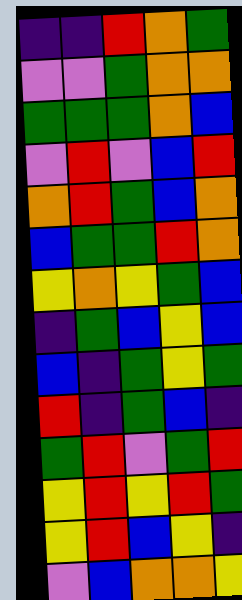[["indigo", "indigo", "red", "orange", "green"], ["violet", "violet", "green", "orange", "orange"], ["green", "green", "green", "orange", "blue"], ["violet", "red", "violet", "blue", "red"], ["orange", "red", "green", "blue", "orange"], ["blue", "green", "green", "red", "orange"], ["yellow", "orange", "yellow", "green", "blue"], ["indigo", "green", "blue", "yellow", "blue"], ["blue", "indigo", "green", "yellow", "green"], ["red", "indigo", "green", "blue", "indigo"], ["green", "red", "violet", "green", "red"], ["yellow", "red", "yellow", "red", "green"], ["yellow", "red", "blue", "yellow", "indigo"], ["violet", "blue", "orange", "orange", "yellow"]]